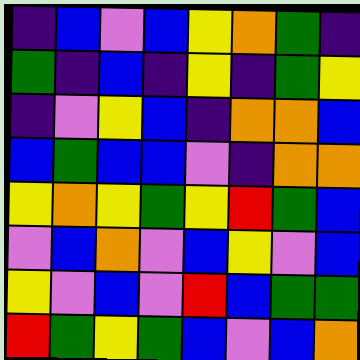[["indigo", "blue", "violet", "blue", "yellow", "orange", "green", "indigo"], ["green", "indigo", "blue", "indigo", "yellow", "indigo", "green", "yellow"], ["indigo", "violet", "yellow", "blue", "indigo", "orange", "orange", "blue"], ["blue", "green", "blue", "blue", "violet", "indigo", "orange", "orange"], ["yellow", "orange", "yellow", "green", "yellow", "red", "green", "blue"], ["violet", "blue", "orange", "violet", "blue", "yellow", "violet", "blue"], ["yellow", "violet", "blue", "violet", "red", "blue", "green", "green"], ["red", "green", "yellow", "green", "blue", "violet", "blue", "orange"]]